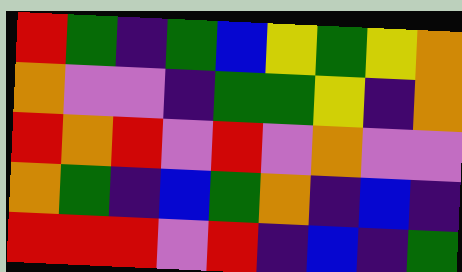[["red", "green", "indigo", "green", "blue", "yellow", "green", "yellow", "orange"], ["orange", "violet", "violet", "indigo", "green", "green", "yellow", "indigo", "orange"], ["red", "orange", "red", "violet", "red", "violet", "orange", "violet", "violet"], ["orange", "green", "indigo", "blue", "green", "orange", "indigo", "blue", "indigo"], ["red", "red", "red", "violet", "red", "indigo", "blue", "indigo", "green"]]